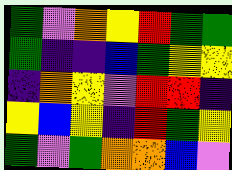[["green", "violet", "orange", "yellow", "red", "green", "green"], ["green", "indigo", "indigo", "blue", "green", "yellow", "yellow"], ["indigo", "orange", "yellow", "violet", "red", "red", "indigo"], ["yellow", "blue", "yellow", "indigo", "red", "green", "yellow"], ["green", "violet", "green", "orange", "orange", "blue", "violet"]]